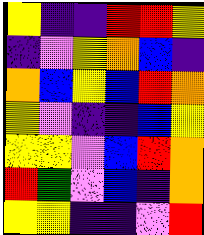[["yellow", "indigo", "indigo", "red", "red", "yellow"], ["indigo", "violet", "yellow", "orange", "blue", "indigo"], ["orange", "blue", "yellow", "blue", "red", "orange"], ["yellow", "violet", "indigo", "indigo", "blue", "yellow"], ["yellow", "yellow", "violet", "blue", "red", "orange"], ["red", "green", "violet", "blue", "indigo", "orange"], ["yellow", "yellow", "indigo", "indigo", "violet", "red"]]